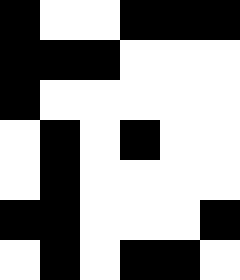[["black", "white", "white", "black", "black", "black"], ["black", "black", "black", "white", "white", "white"], ["black", "white", "white", "white", "white", "white"], ["white", "black", "white", "black", "white", "white"], ["white", "black", "white", "white", "white", "white"], ["black", "black", "white", "white", "white", "black"], ["white", "black", "white", "black", "black", "white"]]